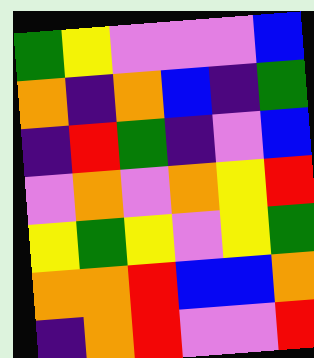[["green", "yellow", "violet", "violet", "violet", "blue"], ["orange", "indigo", "orange", "blue", "indigo", "green"], ["indigo", "red", "green", "indigo", "violet", "blue"], ["violet", "orange", "violet", "orange", "yellow", "red"], ["yellow", "green", "yellow", "violet", "yellow", "green"], ["orange", "orange", "red", "blue", "blue", "orange"], ["indigo", "orange", "red", "violet", "violet", "red"]]